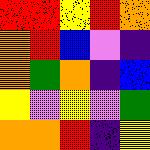[["red", "red", "yellow", "red", "orange"], ["orange", "red", "blue", "violet", "indigo"], ["orange", "green", "orange", "indigo", "blue"], ["yellow", "violet", "yellow", "violet", "green"], ["orange", "orange", "red", "indigo", "yellow"]]